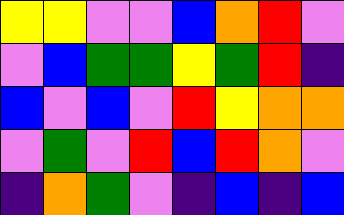[["yellow", "yellow", "violet", "violet", "blue", "orange", "red", "violet"], ["violet", "blue", "green", "green", "yellow", "green", "red", "indigo"], ["blue", "violet", "blue", "violet", "red", "yellow", "orange", "orange"], ["violet", "green", "violet", "red", "blue", "red", "orange", "violet"], ["indigo", "orange", "green", "violet", "indigo", "blue", "indigo", "blue"]]